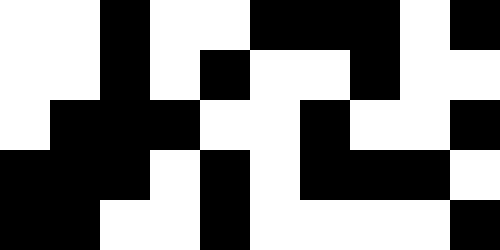[["white", "white", "black", "white", "white", "black", "black", "black", "white", "black"], ["white", "white", "black", "white", "black", "white", "white", "black", "white", "white"], ["white", "black", "black", "black", "white", "white", "black", "white", "white", "black"], ["black", "black", "black", "white", "black", "white", "black", "black", "black", "white"], ["black", "black", "white", "white", "black", "white", "white", "white", "white", "black"]]